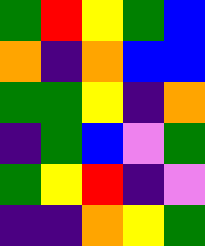[["green", "red", "yellow", "green", "blue"], ["orange", "indigo", "orange", "blue", "blue"], ["green", "green", "yellow", "indigo", "orange"], ["indigo", "green", "blue", "violet", "green"], ["green", "yellow", "red", "indigo", "violet"], ["indigo", "indigo", "orange", "yellow", "green"]]